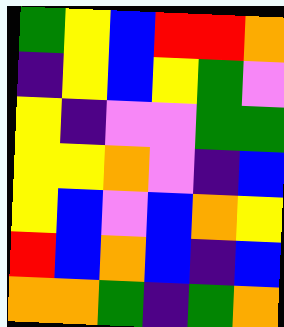[["green", "yellow", "blue", "red", "red", "orange"], ["indigo", "yellow", "blue", "yellow", "green", "violet"], ["yellow", "indigo", "violet", "violet", "green", "green"], ["yellow", "yellow", "orange", "violet", "indigo", "blue"], ["yellow", "blue", "violet", "blue", "orange", "yellow"], ["red", "blue", "orange", "blue", "indigo", "blue"], ["orange", "orange", "green", "indigo", "green", "orange"]]